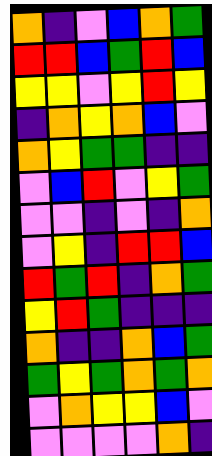[["orange", "indigo", "violet", "blue", "orange", "green"], ["red", "red", "blue", "green", "red", "blue"], ["yellow", "yellow", "violet", "yellow", "red", "yellow"], ["indigo", "orange", "yellow", "orange", "blue", "violet"], ["orange", "yellow", "green", "green", "indigo", "indigo"], ["violet", "blue", "red", "violet", "yellow", "green"], ["violet", "violet", "indigo", "violet", "indigo", "orange"], ["violet", "yellow", "indigo", "red", "red", "blue"], ["red", "green", "red", "indigo", "orange", "green"], ["yellow", "red", "green", "indigo", "indigo", "indigo"], ["orange", "indigo", "indigo", "orange", "blue", "green"], ["green", "yellow", "green", "orange", "green", "orange"], ["violet", "orange", "yellow", "yellow", "blue", "violet"], ["violet", "violet", "violet", "violet", "orange", "indigo"]]